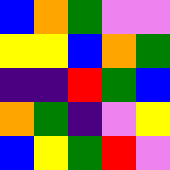[["blue", "orange", "green", "violet", "violet"], ["yellow", "yellow", "blue", "orange", "green"], ["indigo", "indigo", "red", "green", "blue"], ["orange", "green", "indigo", "violet", "yellow"], ["blue", "yellow", "green", "red", "violet"]]